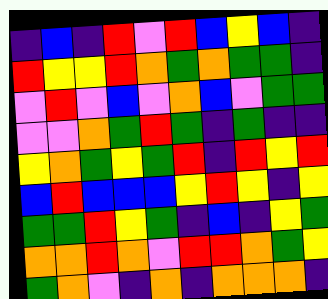[["indigo", "blue", "indigo", "red", "violet", "red", "blue", "yellow", "blue", "indigo"], ["red", "yellow", "yellow", "red", "orange", "green", "orange", "green", "green", "indigo"], ["violet", "red", "violet", "blue", "violet", "orange", "blue", "violet", "green", "green"], ["violet", "violet", "orange", "green", "red", "green", "indigo", "green", "indigo", "indigo"], ["yellow", "orange", "green", "yellow", "green", "red", "indigo", "red", "yellow", "red"], ["blue", "red", "blue", "blue", "blue", "yellow", "red", "yellow", "indigo", "yellow"], ["green", "green", "red", "yellow", "green", "indigo", "blue", "indigo", "yellow", "green"], ["orange", "orange", "red", "orange", "violet", "red", "red", "orange", "green", "yellow"], ["green", "orange", "violet", "indigo", "orange", "indigo", "orange", "orange", "orange", "indigo"]]